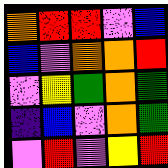[["orange", "red", "red", "violet", "blue"], ["blue", "violet", "orange", "orange", "red"], ["violet", "yellow", "green", "orange", "green"], ["indigo", "blue", "violet", "orange", "green"], ["violet", "red", "violet", "yellow", "red"]]